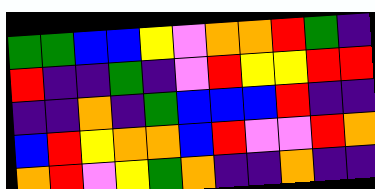[["green", "green", "blue", "blue", "yellow", "violet", "orange", "orange", "red", "green", "indigo"], ["red", "indigo", "indigo", "green", "indigo", "violet", "red", "yellow", "yellow", "red", "red"], ["indigo", "indigo", "orange", "indigo", "green", "blue", "blue", "blue", "red", "indigo", "indigo"], ["blue", "red", "yellow", "orange", "orange", "blue", "red", "violet", "violet", "red", "orange"], ["orange", "red", "violet", "yellow", "green", "orange", "indigo", "indigo", "orange", "indigo", "indigo"]]